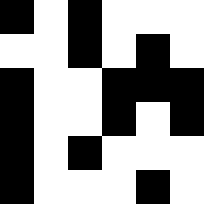[["black", "white", "black", "white", "white", "white"], ["white", "white", "black", "white", "black", "white"], ["black", "white", "white", "black", "black", "black"], ["black", "white", "white", "black", "white", "black"], ["black", "white", "black", "white", "white", "white"], ["black", "white", "white", "white", "black", "white"]]